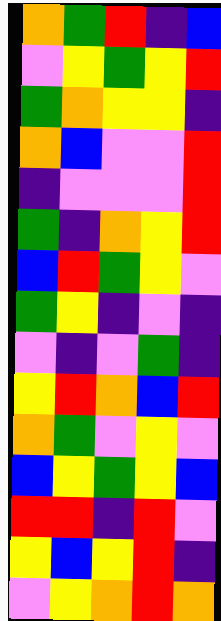[["orange", "green", "red", "indigo", "blue"], ["violet", "yellow", "green", "yellow", "red"], ["green", "orange", "yellow", "yellow", "indigo"], ["orange", "blue", "violet", "violet", "red"], ["indigo", "violet", "violet", "violet", "red"], ["green", "indigo", "orange", "yellow", "red"], ["blue", "red", "green", "yellow", "violet"], ["green", "yellow", "indigo", "violet", "indigo"], ["violet", "indigo", "violet", "green", "indigo"], ["yellow", "red", "orange", "blue", "red"], ["orange", "green", "violet", "yellow", "violet"], ["blue", "yellow", "green", "yellow", "blue"], ["red", "red", "indigo", "red", "violet"], ["yellow", "blue", "yellow", "red", "indigo"], ["violet", "yellow", "orange", "red", "orange"]]